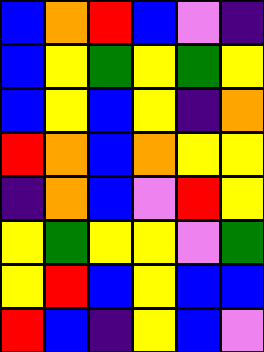[["blue", "orange", "red", "blue", "violet", "indigo"], ["blue", "yellow", "green", "yellow", "green", "yellow"], ["blue", "yellow", "blue", "yellow", "indigo", "orange"], ["red", "orange", "blue", "orange", "yellow", "yellow"], ["indigo", "orange", "blue", "violet", "red", "yellow"], ["yellow", "green", "yellow", "yellow", "violet", "green"], ["yellow", "red", "blue", "yellow", "blue", "blue"], ["red", "blue", "indigo", "yellow", "blue", "violet"]]